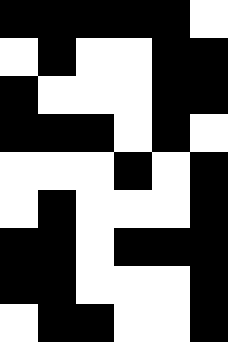[["black", "black", "black", "black", "black", "white"], ["white", "black", "white", "white", "black", "black"], ["black", "white", "white", "white", "black", "black"], ["black", "black", "black", "white", "black", "white"], ["white", "white", "white", "black", "white", "black"], ["white", "black", "white", "white", "white", "black"], ["black", "black", "white", "black", "black", "black"], ["black", "black", "white", "white", "white", "black"], ["white", "black", "black", "white", "white", "black"]]